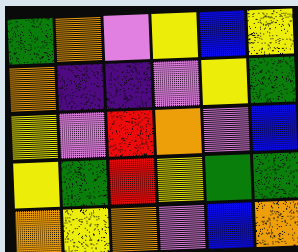[["green", "orange", "violet", "yellow", "blue", "yellow"], ["orange", "indigo", "indigo", "violet", "yellow", "green"], ["yellow", "violet", "red", "orange", "violet", "blue"], ["yellow", "green", "red", "yellow", "green", "green"], ["orange", "yellow", "orange", "violet", "blue", "orange"]]